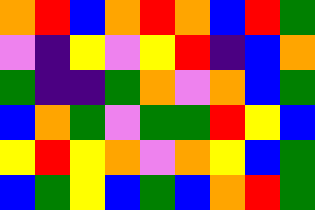[["orange", "red", "blue", "orange", "red", "orange", "blue", "red", "green"], ["violet", "indigo", "yellow", "violet", "yellow", "red", "indigo", "blue", "orange"], ["green", "indigo", "indigo", "green", "orange", "violet", "orange", "blue", "green"], ["blue", "orange", "green", "violet", "green", "green", "red", "yellow", "blue"], ["yellow", "red", "yellow", "orange", "violet", "orange", "yellow", "blue", "green"], ["blue", "green", "yellow", "blue", "green", "blue", "orange", "red", "green"]]